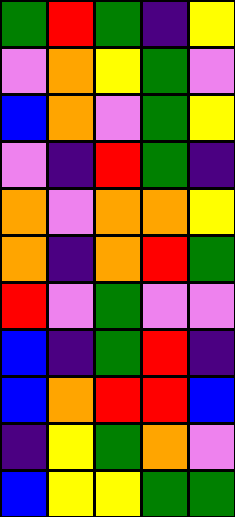[["green", "red", "green", "indigo", "yellow"], ["violet", "orange", "yellow", "green", "violet"], ["blue", "orange", "violet", "green", "yellow"], ["violet", "indigo", "red", "green", "indigo"], ["orange", "violet", "orange", "orange", "yellow"], ["orange", "indigo", "orange", "red", "green"], ["red", "violet", "green", "violet", "violet"], ["blue", "indigo", "green", "red", "indigo"], ["blue", "orange", "red", "red", "blue"], ["indigo", "yellow", "green", "orange", "violet"], ["blue", "yellow", "yellow", "green", "green"]]